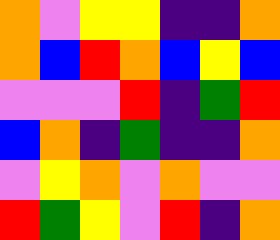[["orange", "violet", "yellow", "yellow", "indigo", "indigo", "orange"], ["orange", "blue", "red", "orange", "blue", "yellow", "blue"], ["violet", "violet", "violet", "red", "indigo", "green", "red"], ["blue", "orange", "indigo", "green", "indigo", "indigo", "orange"], ["violet", "yellow", "orange", "violet", "orange", "violet", "violet"], ["red", "green", "yellow", "violet", "red", "indigo", "orange"]]